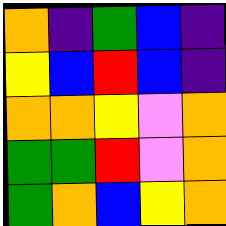[["orange", "indigo", "green", "blue", "indigo"], ["yellow", "blue", "red", "blue", "indigo"], ["orange", "orange", "yellow", "violet", "orange"], ["green", "green", "red", "violet", "orange"], ["green", "orange", "blue", "yellow", "orange"]]